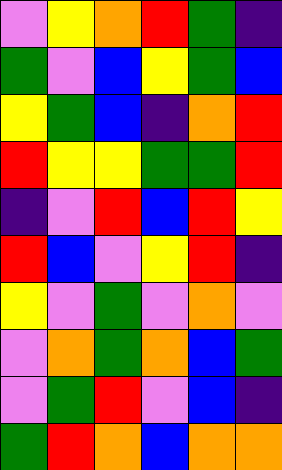[["violet", "yellow", "orange", "red", "green", "indigo"], ["green", "violet", "blue", "yellow", "green", "blue"], ["yellow", "green", "blue", "indigo", "orange", "red"], ["red", "yellow", "yellow", "green", "green", "red"], ["indigo", "violet", "red", "blue", "red", "yellow"], ["red", "blue", "violet", "yellow", "red", "indigo"], ["yellow", "violet", "green", "violet", "orange", "violet"], ["violet", "orange", "green", "orange", "blue", "green"], ["violet", "green", "red", "violet", "blue", "indigo"], ["green", "red", "orange", "blue", "orange", "orange"]]